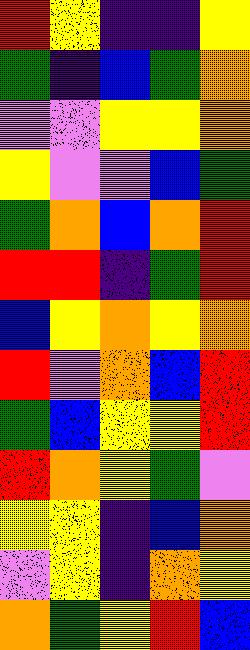[["red", "yellow", "indigo", "indigo", "yellow"], ["green", "indigo", "blue", "green", "orange"], ["violet", "violet", "yellow", "yellow", "orange"], ["yellow", "violet", "violet", "blue", "green"], ["green", "orange", "blue", "orange", "red"], ["red", "red", "indigo", "green", "red"], ["blue", "yellow", "orange", "yellow", "orange"], ["red", "violet", "orange", "blue", "red"], ["green", "blue", "yellow", "yellow", "red"], ["red", "orange", "yellow", "green", "violet"], ["yellow", "yellow", "indigo", "blue", "orange"], ["violet", "yellow", "indigo", "orange", "yellow"], ["orange", "green", "yellow", "red", "blue"]]